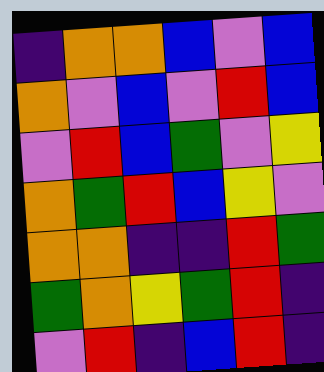[["indigo", "orange", "orange", "blue", "violet", "blue"], ["orange", "violet", "blue", "violet", "red", "blue"], ["violet", "red", "blue", "green", "violet", "yellow"], ["orange", "green", "red", "blue", "yellow", "violet"], ["orange", "orange", "indigo", "indigo", "red", "green"], ["green", "orange", "yellow", "green", "red", "indigo"], ["violet", "red", "indigo", "blue", "red", "indigo"]]